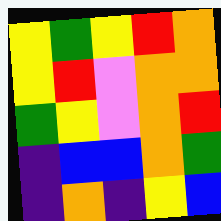[["yellow", "green", "yellow", "red", "orange"], ["yellow", "red", "violet", "orange", "orange"], ["green", "yellow", "violet", "orange", "red"], ["indigo", "blue", "blue", "orange", "green"], ["indigo", "orange", "indigo", "yellow", "blue"]]